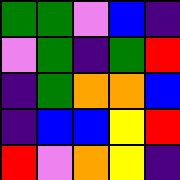[["green", "green", "violet", "blue", "indigo"], ["violet", "green", "indigo", "green", "red"], ["indigo", "green", "orange", "orange", "blue"], ["indigo", "blue", "blue", "yellow", "red"], ["red", "violet", "orange", "yellow", "indigo"]]